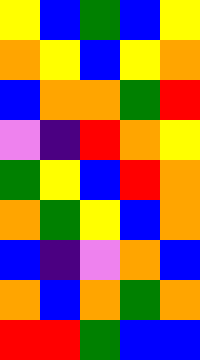[["yellow", "blue", "green", "blue", "yellow"], ["orange", "yellow", "blue", "yellow", "orange"], ["blue", "orange", "orange", "green", "red"], ["violet", "indigo", "red", "orange", "yellow"], ["green", "yellow", "blue", "red", "orange"], ["orange", "green", "yellow", "blue", "orange"], ["blue", "indigo", "violet", "orange", "blue"], ["orange", "blue", "orange", "green", "orange"], ["red", "red", "green", "blue", "blue"]]